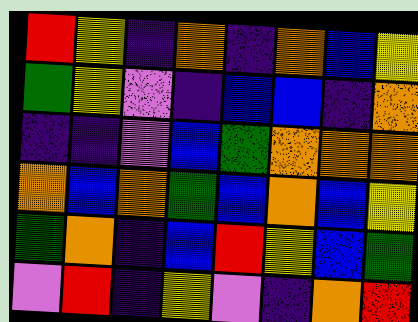[["red", "yellow", "indigo", "orange", "indigo", "orange", "blue", "yellow"], ["green", "yellow", "violet", "indigo", "blue", "blue", "indigo", "orange"], ["indigo", "indigo", "violet", "blue", "green", "orange", "orange", "orange"], ["orange", "blue", "orange", "green", "blue", "orange", "blue", "yellow"], ["green", "orange", "indigo", "blue", "red", "yellow", "blue", "green"], ["violet", "red", "indigo", "yellow", "violet", "indigo", "orange", "red"]]